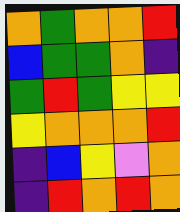[["orange", "green", "orange", "orange", "red"], ["blue", "green", "green", "orange", "indigo"], ["green", "red", "green", "yellow", "yellow"], ["yellow", "orange", "orange", "orange", "red"], ["indigo", "blue", "yellow", "violet", "orange"], ["indigo", "red", "orange", "red", "orange"]]